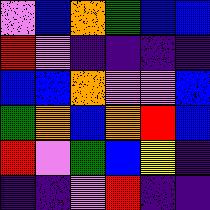[["violet", "blue", "orange", "green", "blue", "blue"], ["red", "violet", "indigo", "indigo", "indigo", "indigo"], ["blue", "blue", "orange", "violet", "violet", "blue"], ["green", "orange", "blue", "orange", "red", "blue"], ["red", "violet", "green", "blue", "yellow", "indigo"], ["indigo", "indigo", "violet", "red", "indigo", "indigo"]]